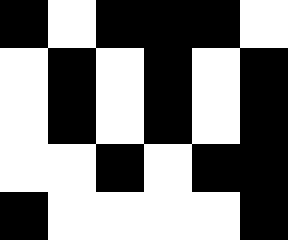[["black", "white", "black", "black", "black", "white"], ["white", "black", "white", "black", "white", "black"], ["white", "black", "white", "black", "white", "black"], ["white", "white", "black", "white", "black", "black"], ["black", "white", "white", "white", "white", "black"]]